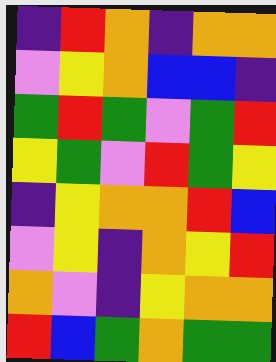[["indigo", "red", "orange", "indigo", "orange", "orange"], ["violet", "yellow", "orange", "blue", "blue", "indigo"], ["green", "red", "green", "violet", "green", "red"], ["yellow", "green", "violet", "red", "green", "yellow"], ["indigo", "yellow", "orange", "orange", "red", "blue"], ["violet", "yellow", "indigo", "orange", "yellow", "red"], ["orange", "violet", "indigo", "yellow", "orange", "orange"], ["red", "blue", "green", "orange", "green", "green"]]